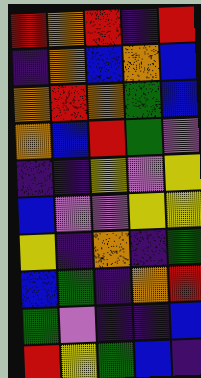[["red", "orange", "red", "indigo", "red"], ["indigo", "orange", "blue", "orange", "blue"], ["orange", "red", "orange", "green", "blue"], ["orange", "blue", "red", "green", "violet"], ["indigo", "indigo", "yellow", "violet", "yellow"], ["blue", "violet", "violet", "yellow", "yellow"], ["yellow", "indigo", "orange", "indigo", "green"], ["blue", "green", "indigo", "orange", "red"], ["green", "violet", "indigo", "indigo", "blue"], ["red", "yellow", "green", "blue", "indigo"]]